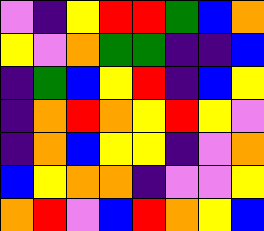[["violet", "indigo", "yellow", "red", "red", "green", "blue", "orange"], ["yellow", "violet", "orange", "green", "green", "indigo", "indigo", "blue"], ["indigo", "green", "blue", "yellow", "red", "indigo", "blue", "yellow"], ["indigo", "orange", "red", "orange", "yellow", "red", "yellow", "violet"], ["indigo", "orange", "blue", "yellow", "yellow", "indigo", "violet", "orange"], ["blue", "yellow", "orange", "orange", "indigo", "violet", "violet", "yellow"], ["orange", "red", "violet", "blue", "red", "orange", "yellow", "blue"]]